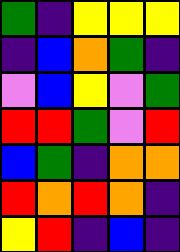[["green", "indigo", "yellow", "yellow", "yellow"], ["indigo", "blue", "orange", "green", "indigo"], ["violet", "blue", "yellow", "violet", "green"], ["red", "red", "green", "violet", "red"], ["blue", "green", "indigo", "orange", "orange"], ["red", "orange", "red", "orange", "indigo"], ["yellow", "red", "indigo", "blue", "indigo"]]